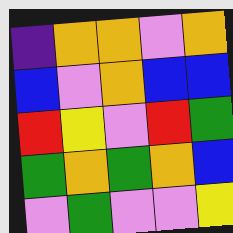[["indigo", "orange", "orange", "violet", "orange"], ["blue", "violet", "orange", "blue", "blue"], ["red", "yellow", "violet", "red", "green"], ["green", "orange", "green", "orange", "blue"], ["violet", "green", "violet", "violet", "yellow"]]